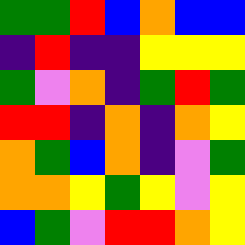[["green", "green", "red", "blue", "orange", "blue", "blue"], ["indigo", "red", "indigo", "indigo", "yellow", "yellow", "yellow"], ["green", "violet", "orange", "indigo", "green", "red", "green"], ["red", "red", "indigo", "orange", "indigo", "orange", "yellow"], ["orange", "green", "blue", "orange", "indigo", "violet", "green"], ["orange", "orange", "yellow", "green", "yellow", "violet", "yellow"], ["blue", "green", "violet", "red", "red", "orange", "yellow"]]